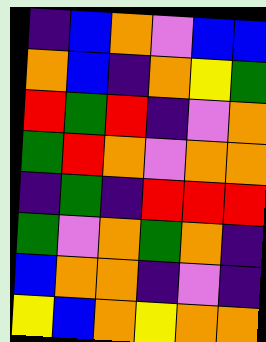[["indigo", "blue", "orange", "violet", "blue", "blue"], ["orange", "blue", "indigo", "orange", "yellow", "green"], ["red", "green", "red", "indigo", "violet", "orange"], ["green", "red", "orange", "violet", "orange", "orange"], ["indigo", "green", "indigo", "red", "red", "red"], ["green", "violet", "orange", "green", "orange", "indigo"], ["blue", "orange", "orange", "indigo", "violet", "indigo"], ["yellow", "blue", "orange", "yellow", "orange", "orange"]]